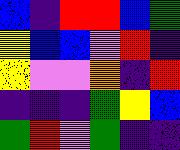[["blue", "indigo", "red", "red", "blue", "green"], ["yellow", "blue", "blue", "violet", "red", "indigo"], ["yellow", "violet", "violet", "orange", "indigo", "red"], ["indigo", "indigo", "indigo", "green", "yellow", "blue"], ["green", "red", "violet", "green", "indigo", "indigo"]]